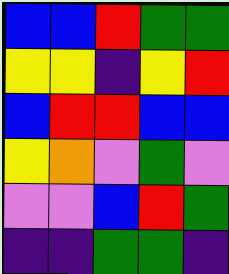[["blue", "blue", "red", "green", "green"], ["yellow", "yellow", "indigo", "yellow", "red"], ["blue", "red", "red", "blue", "blue"], ["yellow", "orange", "violet", "green", "violet"], ["violet", "violet", "blue", "red", "green"], ["indigo", "indigo", "green", "green", "indigo"]]